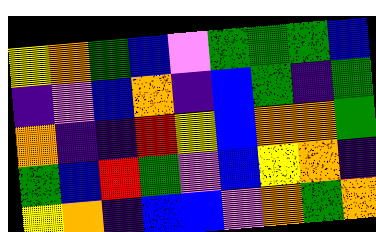[["yellow", "orange", "green", "blue", "violet", "green", "green", "green", "blue"], ["indigo", "violet", "blue", "orange", "indigo", "blue", "green", "indigo", "green"], ["orange", "indigo", "indigo", "red", "yellow", "blue", "orange", "orange", "green"], ["green", "blue", "red", "green", "violet", "blue", "yellow", "orange", "indigo"], ["yellow", "orange", "indigo", "blue", "blue", "violet", "orange", "green", "orange"]]